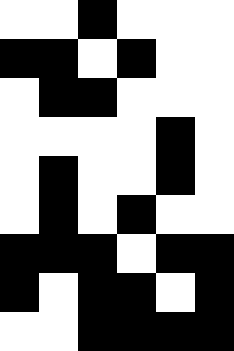[["white", "white", "black", "white", "white", "white"], ["black", "black", "white", "black", "white", "white"], ["white", "black", "black", "white", "white", "white"], ["white", "white", "white", "white", "black", "white"], ["white", "black", "white", "white", "black", "white"], ["white", "black", "white", "black", "white", "white"], ["black", "black", "black", "white", "black", "black"], ["black", "white", "black", "black", "white", "black"], ["white", "white", "black", "black", "black", "black"]]